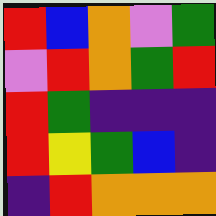[["red", "blue", "orange", "violet", "green"], ["violet", "red", "orange", "green", "red"], ["red", "green", "indigo", "indigo", "indigo"], ["red", "yellow", "green", "blue", "indigo"], ["indigo", "red", "orange", "orange", "orange"]]